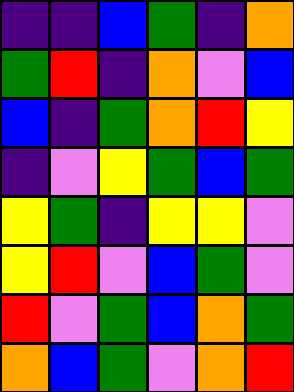[["indigo", "indigo", "blue", "green", "indigo", "orange"], ["green", "red", "indigo", "orange", "violet", "blue"], ["blue", "indigo", "green", "orange", "red", "yellow"], ["indigo", "violet", "yellow", "green", "blue", "green"], ["yellow", "green", "indigo", "yellow", "yellow", "violet"], ["yellow", "red", "violet", "blue", "green", "violet"], ["red", "violet", "green", "blue", "orange", "green"], ["orange", "blue", "green", "violet", "orange", "red"]]